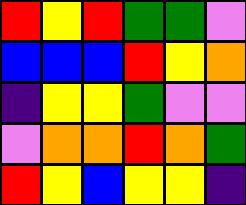[["red", "yellow", "red", "green", "green", "violet"], ["blue", "blue", "blue", "red", "yellow", "orange"], ["indigo", "yellow", "yellow", "green", "violet", "violet"], ["violet", "orange", "orange", "red", "orange", "green"], ["red", "yellow", "blue", "yellow", "yellow", "indigo"]]